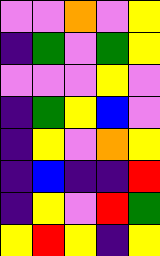[["violet", "violet", "orange", "violet", "yellow"], ["indigo", "green", "violet", "green", "yellow"], ["violet", "violet", "violet", "yellow", "violet"], ["indigo", "green", "yellow", "blue", "violet"], ["indigo", "yellow", "violet", "orange", "yellow"], ["indigo", "blue", "indigo", "indigo", "red"], ["indigo", "yellow", "violet", "red", "green"], ["yellow", "red", "yellow", "indigo", "yellow"]]